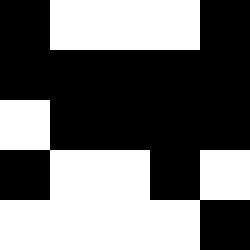[["black", "white", "white", "white", "black"], ["black", "black", "black", "black", "black"], ["white", "black", "black", "black", "black"], ["black", "white", "white", "black", "white"], ["white", "white", "white", "white", "black"]]